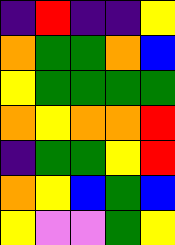[["indigo", "red", "indigo", "indigo", "yellow"], ["orange", "green", "green", "orange", "blue"], ["yellow", "green", "green", "green", "green"], ["orange", "yellow", "orange", "orange", "red"], ["indigo", "green", "green", "yellow", "red"], ["orange", "yellow", "blue", "green", "blue"], ["yellow", "violet", "violet", "green", "yellow"]]